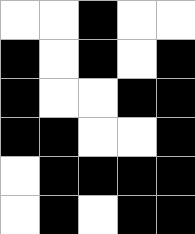[["white", "white", "black", "white", "white"], ["black", "white", "black", "white", "black"], ["black", "white", "white", "black", "black"], ["black", "black", "white", "white", "black"], ["white", "black", "black", "black", "black"], ["white", "black", "white", "black", "black"]]